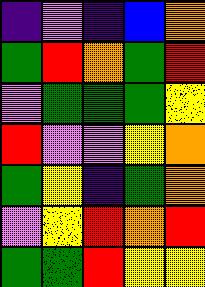[["indigo", "violet", "indigo", "blue", "orange"], ["green", "red", "orange", "green", "red"], ["violet", "green", "green", "green", "yellow"], ["red", "violet", "violet", "yellow", "orange"], ["green", "yellow", "indigo", "green", "orange"], ["violet", "yellow", "red", "orange", "red"], ["green", "green", "red", "yellow", "yellow"]]